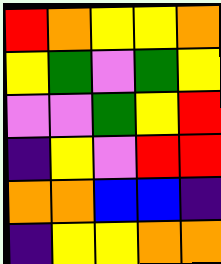[["red", "orange", "yellow", "yellow", "orange"], ["yellow", "green", "violet", "green", "yellow"], ["violet", "violet", "green", "yellow", "red"], ["indigo", "yellow", "violet", "red", "red"], ["orange", "orange", "blue", "blue", "indigo"], ["indigo", "yellow", "yellow", "orange", "orange"]]